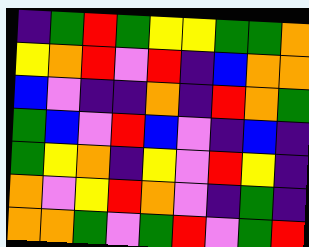[["indigo", "green", "red", "green", "yellow", "yellow", "green", "green", "orange"], ["yellow", "orange", "red", "violet", "red", "indigo", "blue", "orange", "orange"], ["blue", "violet", "indigo", "indigo", "orange", "indigo", "red", "orange", "green"], ["green", "blue", "violet", "red", "blue", "violet", "indigo", "blue", "indigo"], ["green", "yellow", "orange", "indigo", "yellow", "violet", "red", "yellow", "indigo"], ["orange", "violet", "yellow", "red", "orange", "violet", "indigo", "green", "indigo"], ["orange", "orange", "green", "violet", "green", "red", "violet", "green", "red"]]